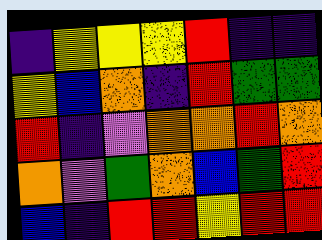[["indigo", "yellow", "yellow", "yellow", "red", "indigo", "indigo"], ["yellow", "blue", "orange", "indigo", "red", "green", "green"], ["red", "indigo", "violet", "orange", "orange", "red", "orange"], ["orange", "violet", "green", "orange", "blue", "green", "red"], ["blue", "indigo", "red", "red", "yellow", "red", "red"]]